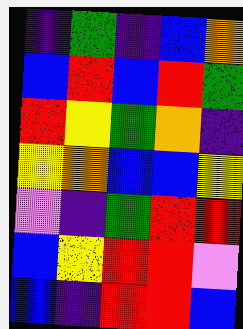[["indigo", "green", "indigo", "blue", "orange"], ["blue", "red", "blue", "red", "green"], ["red", "yellow", "green", "orange", "indigo"], ["yellow", "orange", "blue", "blue", "yellow"], ["violet", "indigo", "green", "red", "red"], ["blue", "yellow", "red", "red", "violet"], ["blue", "indigo", "red", "red", "blue"]]